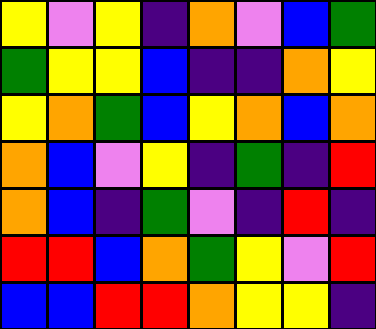[["yellow", "violet", "yellow", "indigo", "orange", "violet", "blue", "green"], ["green", "yellow", "yellow", "blue", "indigo", "indigo", "orange", "yellow"], ["yellow", "orange", "green", "blue", "yellow", "orange", "blue", "orange"], ["orange", "blue", "violet", "yellow", "indigo", "green", "indigo", "red"], ["orange", "blue", "indigo", "green", "violet", "indigo", "red", "indigo"], ["red", "red", "blue", "orange", "green", "yellow", "violet", "red"], ["blue", "blue", "red", "red", "orange", "yellow", "yellow", "indigo"]]